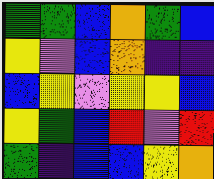[["green", "green", "blue", "orange", "green", "blue"], ["yellow", "violet", "blue", "orange", "indigo", "indigo"], ["blue", "yellow", "violet", "yellow", "yellow", "blue"], ["yellow", "green", "blue", "red", "violet", "red"], ["green", "indigo", "blue", "blue", "yellow", "orange"]]